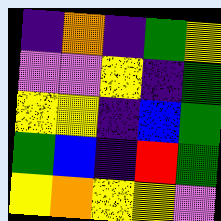[["indigo", "orange", "indigo", "green", "yellow"], ["violet", "violet", "yellow", "indigo", "green"], ["yellow", "yellow", "indigo", "blue", "green"], ["green", "blue", "indigo", "red", "green"], ["yellow", "orange", "yellow", "yellow", "violet"]]